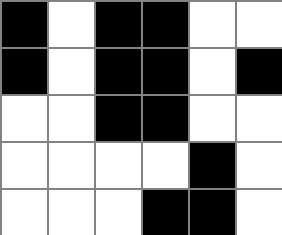[["black", "white", "black", "black", "white", "white"], ["black", "white", "black", "black", "white", "black"], ["white", "white", "black", "black", "white", "white"], ["white", "white", "white", "white", "black", "white"], ["white", "white", "white", "black", "black", "white"]]